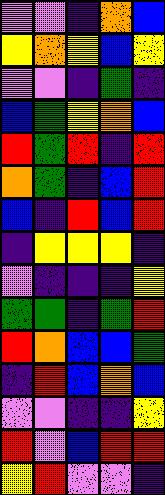[["violet", "violet", "indigo", "orange", "blue"], ["yellow", "orange", "yellow", "blue", "yellow"], ["violet", "violet", "indigo", "green", "indigo"], ["blue", "green", "yellow", "orange", "blue"], ["red", "green", "red", "indigo", "red"], ["orange", "green", "indigo", "blue", "red"], ["blue", "indigo", "red", "blue", "red"], ["indigo", "yellow", "yellow", "yellow", "indigo"], ["violet", "indigo", "indigo", "indigo", "yellow"], ["green", "green", "indigo", "green", "red"], ["red", "orange", "blue", "blue", "green"], ["indigo", "red", "blue", "orange", "blue"], ["violet", "violet", "indigo", "indigo", "yellow"], ["red", "violet", "blue", "red", "red"], ["yellow", "red", "violet", "violet", "indigo"]]